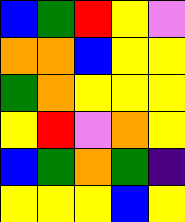[["blue", "green", "red", "yellow", "violet"], ["orange", "orange", "blue", "yellow", "yellow"], ["green", "orange", "yellow", "yellow", "yellow"], ["yellow", "red", "violet", "orange", "yellow"], ["blue", "green", "orange", "green", "indigo"], ["yellow", "yellow", "yellow", "blue", "yellow"]]